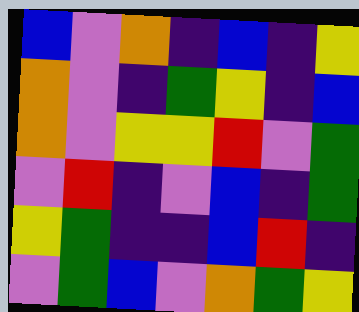[["blue", "violet", "orange", "indigo", "blue", "indigo", "yellow"], ["orange", "violet", "indigo", "green", "yellow", "indigo", "blue"], ["orange", "violet", "yellow", "yellow", "red", "violet", "green"], ["violet", "red", "indigo", "violet", "blue", "indigo", "green"], ["yellow", "green", "indigo", "indigo", "blue", "red", "indigo"], ["violet", "green", "blue", "violet", "orange", "green", "yellow"]]